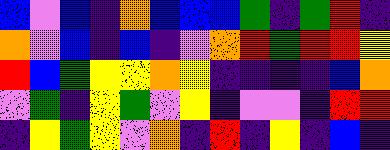[["blue", "violet", "blue", "indigo", "orange", "blue", "blue", "blue", "green", "indigo", "green", "red", "indigo"], ["orange", "violet", "blue", "indigo", "blue", "indigo", "violet", "orange", "red", "green", "red", "red", "yellow"], ["red", "blue", "green", "yellow", "yellow", "orange", "yellow", "indigo", "indigo", "indigo", "indigo", "blue", "orange"], ["violet", "green", "indigo", "yellow", "green", "violet", "yellow", "indigo", "violet", "violet", "indigo", "red", "red"], ["indigo", "yellow", "green", "yellow", "violet", "orange", "indigo", "red", "indigo", "yellow", "indigo", "blue", "indigo"]]